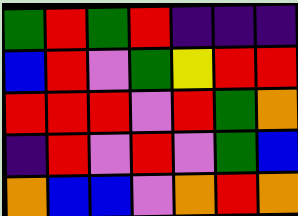[["green", "red", "green", "red", "indigo", "indigo", "indigo"], ["blue", "red", "violet", "green", "yellow", "red", "red"], ["red", "red", "red", "violet", "red", "green", "orange"], ["indigo", "red", "violet", "red", "violet", "green", "blue"], ["orange", "blue", "blue", "violet", "orange", "red", "orange"]]